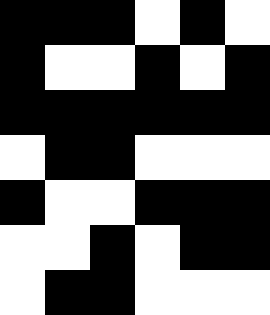[["black", "black", "black", "white", "black", "white"], ["black", "white", "white", "black", "white", "black"], ["black", "black", "black", "black", "black", "black"], ["white", "black", "black", "white", "white", "white"], ["black", "white", "white", "black", "black", "black"], ["white", "white", "black", "white", "black", "black"], ["white", "black", "black", "white", "white", "white"]]